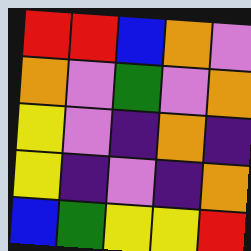[["red", "red", "blue", "orange", "violet"], ["orange", "violet", "green", "violet", "orange"], ["yellow", "violet", "indigo", "orange", "indigo"], ["yellow", "indigo", "violet", "indigo", "orange"], ["blue", "green", "yellow", "yellow", "red"]]